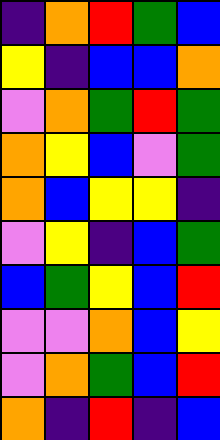[["indigo", "orange", "red", "green", "blue"], ["yellow", "indigo", "blue", "blue", "orange"], ["violet", "orange", "green", "red", "green"], ["orange", "yellow", "blue", "violet", "green"], ["orange", "blue", "yellow", "yellow", "indigo"], ["violet", "yellow", "indigo", "blue", "green"], ["blue", "green", "yellow", "blue", "red"], ["violet", "violet", "orange", "blue", "yellow"], ["violet", "orange", "green", "blue", "red"], ["orange", "indigo", "red", "indigo", "blue"]]